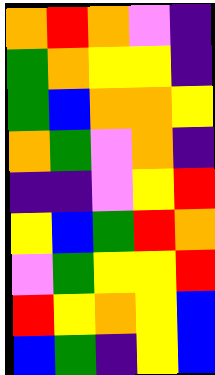[["orange", "red", "orange", "violet", "indigo"], ["green", "orange", "yellow", "yellow", "indigo"], ["green", "blue", "orange", "orange", "yellow"], ["orange", "green", "violet", "orange", "indigo"], ["indigo", "indigo", "violet", "yellow", "red"], ["yellow", "blue", "green", "red", "orange"], ["violet", "green", "yellow", "yellow", "red"], ["red", "yellow", "orange", "yellow", "blue"], ["blue", "green", "indigo", "yellow", "blue"]]